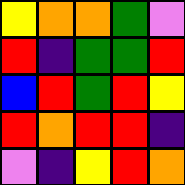[["yellow", "orange", "orange", "green", "violet"], ["red", "indigo", "green", "green", "red"], ["blue", "red", "green", "red", "yellow"], ["red", "orange", "red", "red", "indigo"], ["violet", "indigo", "yellow", "red", "orange"]]